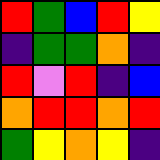[["red", "green", "blue", "red", "yellow"], ["indigo", "green", "green", "orange", "indigo"], ["red", "violet", "red", "indigo", "blue"], ["orange", "red", "red", "orange", "red"], ["green", "yellow", "orange", "yellow", "indigo"]]